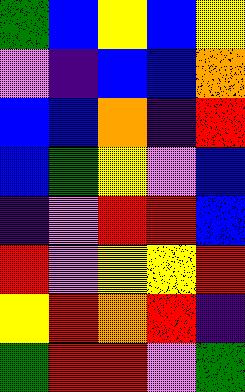[["green", "blue", "yellow", "blue", "yellow"], ["violet", "indigo", "blue", "blue", "orange"], ["blue", "blue", "orange", "indigo", "red"], ["blue", "green", "yellow", "violet", "blue"], ["indigo", "violet", "red", "red", "blue"], ["red", "violet", "yellow", "yellow", "red"], ["yellow", "red", "orange", "red", "indigo"], ["green", "red", "red", "violet", "green"]]